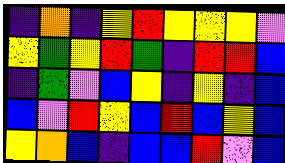[["indigo", "orange", "indigo", "yellow", "red", "yellow", "yellow", "yellow", "violet"], ["yellow", "green", "yellow", "red", "green", "indigo", "red", "red", "blue"], ["indigo", "green", "violet", "blue", "yellow", "indigo", "yellow", "indigo", "blue"], ["blue", "violet", "red", "yellow", "blue", "red", "blue", "yellow", "blue"], ["yellow", "orange", "blue", "indigo", "blue", "blue", "red", "violet", "blue"]]